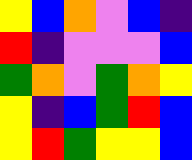[["yellow", "blue", "orange", "violet", "blue", "indigo"], ["red", "indigo", "violet", "violet", "violet", "blue"], ["green", "orange", "violet", "green", "orange", "yellow"], ["yellow", "indigo", "blue", "green", "red", "blue"], ["yellow", "red", "green", "yellow", "yellow", "blue"]]